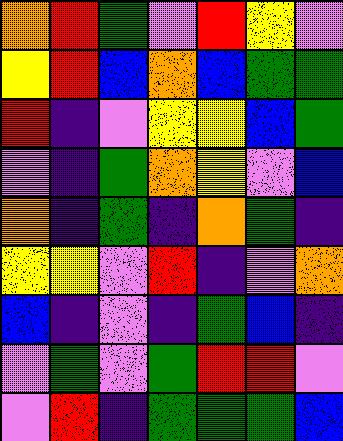[["orange", "red", "green", "violet", "red", "yellow", "violet"], ["yellow", "red", "blue", "orange", "blue", "green", "green"], ["red", "indigo", "violet", "yellow", "yellow", "blue", "green"], ["violet", "indigo", "green", "orange", "yellow", "violet", "blue"], ["orange", "indigo", "green", "indigo", "orange", "green", "indigo"], ["yellow", "yellow", "violet", "red", "indigo", "violet", "orange"], ["blue", "indigo", "violet", "indigo", "green", "blue", "indigo"], ["violet", "green", "violet", "green", "red", "red", "violet"], ["violet", "red", "indigo", "green", "green", "green", "blue"]]